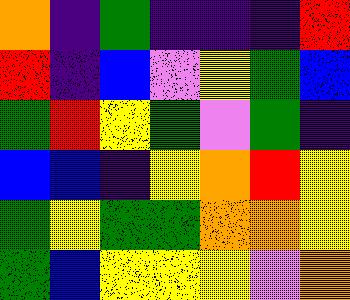[["orange", "indigo", "green", "indigo", "indigo", "indigo", "red"], ["red", "indigo", "blue", "violet", "yellow", "green", "blue"], ["green", "red", "yellow", "green", "violet", "green", "indigo"], ["blue", "blue", "indigo", "yellow", "orange", "red", "yellow"], ["green", "yellow", "green", "green", "orange", "orange", "yellow"], ["green", "blue", "yellow", "yellow", "yellow", "violet", "orange"]]